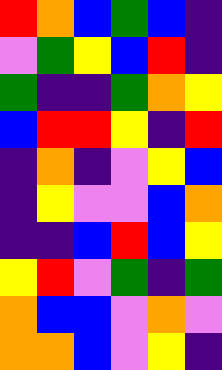[["red", "orange", "blue", "green", "blue", "indigo"], ["violet", "green", "yellow", "blue", "red", "indigo"], ["green", "indigo", "indigo", "green", "orange", "yellow"], ["blue", "red", "red", "yellow", "indigo", "red"], ["indigo", "orange", "indigo", "violet", "yellow", "blue"], ["indigo", "yellow", "violet", "violet", "blue", "orange"], ["indigo", "indigo", "blue", "red", "blue", "yellow"], ["yellow", "red", "violet", "green", "indigo", "green"], ["orange", "blue", "blue", "violet", "orange", "violet"], ["orange", "orange", "blue", "violet", "yellow", "indigo"]]